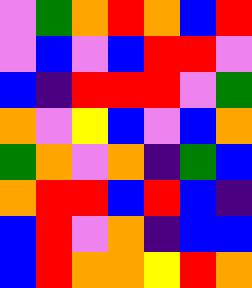[["violet", "green", "orange", "red", "orange", "blue", "red"], ["violet", "blue", "violet", "blue", "red", "red", "violet"], ["blue", "indigo", "red", "red", "red", "violet", "green"], ["orange", "violet", "yellow", "blue", "violet", "blue", "orange"], ["green", "orange", "violet", "orange", "indigo", "green", "blue"], ["orange", "red", "red", "blue", "red", "blue", "indigo"], ["blue", "red", "violet", "orange", "indigo", "blue", "blue"], ["blue", "red", "orange", "orange", "yellow", "red", "orange"]]